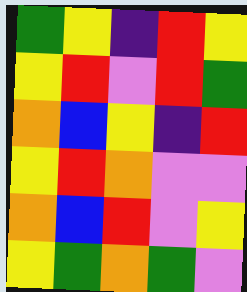[["green", "yellow", "indigo", "red", "yellow"], ["yellow", "red", "violet", "red", "green"], ["orange", "blue", "yellow", "indigo", "red"], ["yellow", "red", "orange", "violet", "violet"], ["orange", "blue", "red", "violet", "yellow"], ["yellow", "green", "orange", "green", "violet"]]